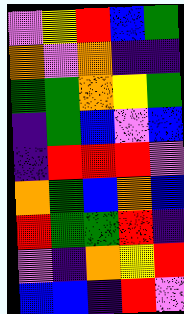[["violet", "yellow", "red", "blue", "green"], ["orange", "violet", "orange", "indigo", "indigo"], ["green", "green", "orange", "yellow", "green"], ["indigo", "green", "blue", "violet", "blue"], ["indigo", "red", "red", "red", "violet"], ["orange", "green", "blue", "orange", "blue"], ["red", "green", "green", "red", "indigo"], ["violet", "indigo", "orange", "yellow", "red"], ["blue", "blue", "indigo", "red", "violet"]]